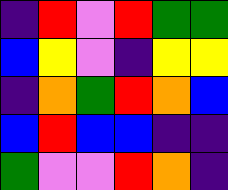[["indigo", "red", "violet", "red", "green", "green"], ["blue", "yellow", "violet", "indigo", "yellow", "yellow"], ["indigo", "orange", "green", "red", "orange", "blue"], ["blue", "red", "blue", "blue", "indigo", "indigo"], ["green", "violet", "violet", "red", "orange", "indigo"]]